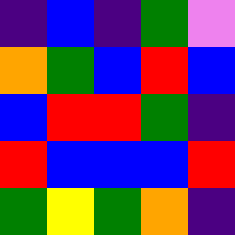[["indigo", "blue", "indigo", "green", "violet"], ["orange", "green", "blue", "red", "blue"], ["blue", "red", "red", "green", "indigo"], ["red", "blue", "blue", "blue", "red"], ["green", "yellow", "green", "orange", "indigo"]]